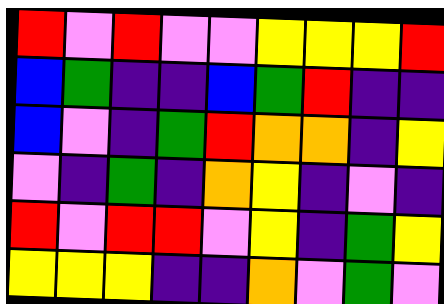[["red", "violet", "red", "violet", "violet", "yellow", "yellow", "yellow", "red"], ["blue", "green", "indigo", "indigo", "blue", "green", "red", "indigo", "indigo"], ["blue", "violet", "indigo", "green", "red", "orange", "orange", "indigo", "yellow"], ["violet", "indigo", "green", "indigo", "orange", "yellow", "indigo", "violet", "indigo"], ["red", "violet", "red", "red", "violet", "yellow", "indigo", "green", "yellow"], ["yellow", "yellow", "yellow", "indigo", "indigo", "orange", "violet", "green", "violet"]]